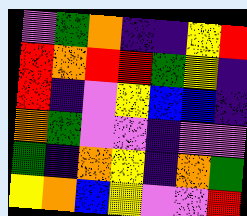[["violet", "green", "orange", "indigo", "indigo", "yellow", "red"], ["red", "orange", "red", "red", "green", "yellow", "indigo"], ["red", "indigo", "violet", "yellow", "blue", "blue", "indigo"], ["orange", "green", "violet", "violet", "indigo", "violet", "violet"], ["green", "indigo", "orange", "yellow", "indigo", "orange", "green"], ["yellow", "orange", "blue", "yellow", "violet", "violet", "red"]]